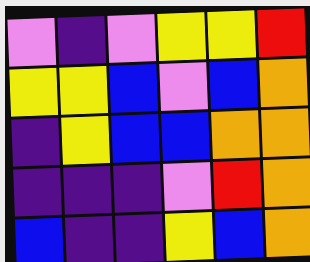[["violet", "indigo", "violet", "yellow", "yellow", "red"], ["yellow", "yellow", "blue", "violet", "blue", "orange"], ["indigo", "yellow", "blue", "blue", "orange", "orange"], ["indigo", "indigo", "indigo", "violet", "red", "orange"], ["blue", "indigo", "indigo", "yellow", "blue", "orange"]]